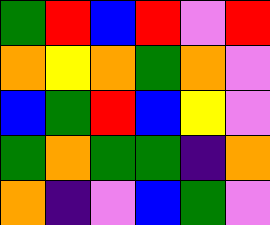[["green", "red", "blue", "red", "violet", "red"], ["orange", "yellow", "orange", "green", "orange", "violet"], ["blue", "green", "red", "blue", "yellow", "violet"], ["green", "orange", "green", "green", "indigo", "orange"], ["orange", "indigo", "violet", "blue", "green", "violet"]]